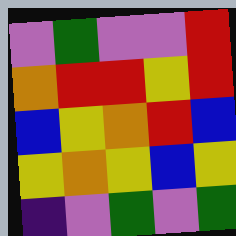[["violet", "green", "violet", "violet", "red"], ["orange", "red", "red", "yellow", "red"], ["blue", "yellow", "orange", "red", "blue"], ["yellow", "orange", "yellow", "blue", "yellow"], ["indigo", "violet", "green", "violet", "green"]]